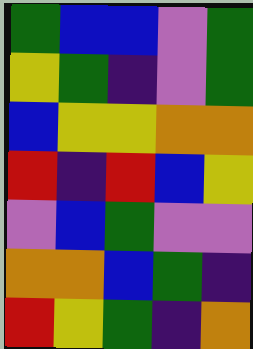[["green", "blue", "blue", "violet", "green"], ["yellow", "green", "indigo", "violet", "green"], ["blue", "yellow", "yellow", "orange", "orange"], ["red", "indigo", "red", "blue", "yellow"], ["violet", "blue", "green", "violet", "violet"], ["orange", "orange", "blue", "green", "indigo"], ["red", "yellow", "green", "indigo", "orange"]]